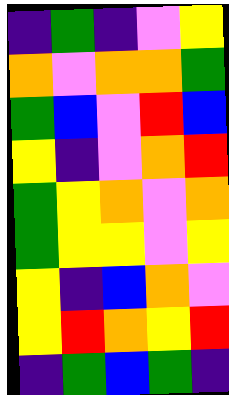[["indigo", "green", "indigo", "violet", "yellow"], ["orange", "violet", "orange", "orange", "green"], ["green", "blue", "violet", "red", "blue"], ["yellow", "indigo", "violet", "orange", "red"], ["green", "yellow", "orange", "violet", "orange"], ["green", "yellow", "yellow", "violet", "yellow"], ["yellow", "indigo", "blue", "orange", "violet"], ["yellow", "red", "orange", "yellow", "red"], ["indigo", "green", "blue", "green", "indigo"]]